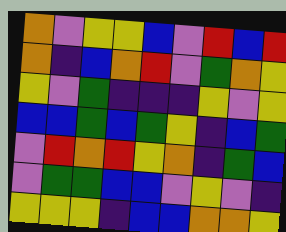[["orange", "violet", "yellow", "yellow", "blue", "violet", "red", "blue", "red"], ["orange", "indigo", "blue", "orange", "red", "violet", "green", "orange", "yellow"], ["yellow", "violet", "green", "indigo", "indigo", "indigo", "yellow", "violet", "yellow"], ["blue", "blue", "green", "blue", "green", "yellow", "indigo", "blue", "green"], ["violet", "red", "orange", "red", "yellow", "orange", "indigo", "green", "blue"], ["violet", "green", "green", "blue", "blue", "violet", "yellow", "violet", "indigo"], ["yellow", "yellow", "yellow", "indigo", "blue", "blue", "orange", "orange", "yellow"]]